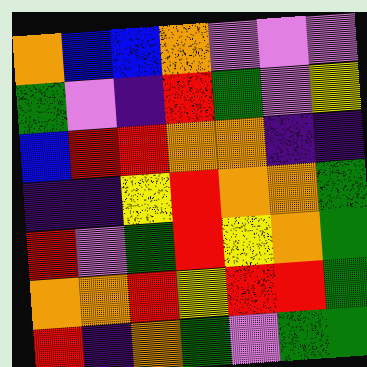[["orange", "blue", "blue", "orange", "violet", "violet", "violet"], ["green", "violet", "indigo", "red", "green", "violet", "yellow"], ["blue", "red", "red", "orange", "orange", "indigo", "indigo"], ["indigo", "indigo", "yellow", "red", "orange", "orange", "green"], ["red", "violet", "green", "red", "yellow", "orange", "green"], ["orange", "orange", "red", "yellow", "red", "red", "green"], ["red", "indigo", "orange", "green", "violet", "green", "green"]]